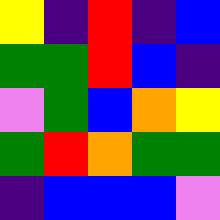[["yellow", "indigo", "red", "indigo", "blue"], ["green", "green", "red", "blue", "indigo"], ["violet", "green", "blue", "orange", "yellow"], ["green", "red", "orange", "green", "green"], ["indigo", "blue", "blue", "blue", "violet"]]